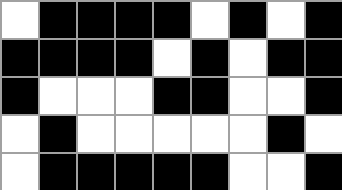[["white", "black", "black", "black", "black", "white", "black", "white", "black"], ["black", "black", "black", "black", "white", "black", "white", "black", "black"], ["black", "white", "white", "white", "black", "black", "white", "white", "black"], ["white", "black", "white", "white", "white", "white", "white", "black", "white"], ["white", "black", "black", "black", "black", "black", "white", "white", "black"]]